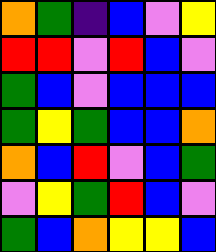[["orange", "green", "indigo", "blue", "violet", "yellow"], ["red", "red", "violet", "red", "blue", "violet"], ["green", "blue", "violet", "blue", "blue", "blue"], ["green", "yellow", "green", "blue", "blue", "orange"], ["orange", "blue", "red", "violet", "blue", "green"], ["violet", "yellow", "green", "red", "blue", "violet"], ["green", "blue", "orange", "yellow", "yellow", "blue"]]